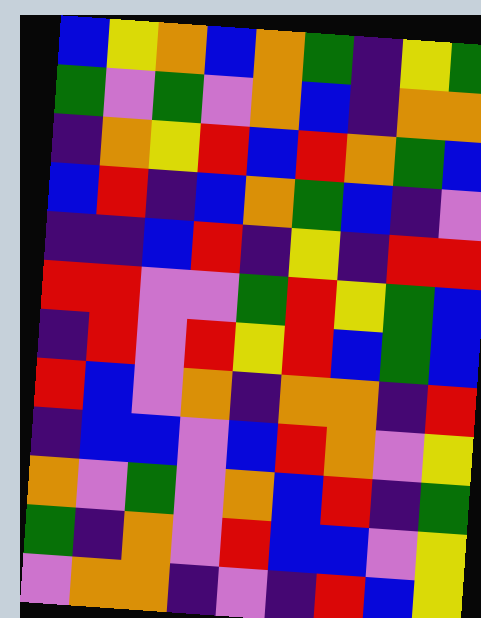[["blue", "yellow", "orange", "blue", "orange", "green", "indigo", "yellow", "green"], ["green", "violet", "green", "violet", "orange", "blue", "indigo", "orange", "orange"], ["indigo", "orange", "yellow", "red", "blue", "red", "orange", "green", "blue"], ["blue", "red", "indigo", "blue", "orange", "green", "blue", "indigo", "violet"], ["indigo", "indigo", "blue", "red", "indigo", "yellow", "indigo", "red", "red"], ["red", "red", "violet", "violet", "green", "red", "yellow", "green", "blue"], ["indigo", "red", "violet", "red", "yellow", "red", "blue", "green", "blue"], ["red", "blue", "violet", "orange", "indigo", "orange", "orange", "indigo", "red"], ["indigo", "blue", "blue", "violet", "blue", "red", "orange", "violet", "yellow"], ["orange", "violet", "green", "violet", "orange", "blue", "red", "indigo", "green"], ["green", "indigo", "orange", "violet", "red", "blue", "blue", "violet", "yellow"], ["violet", "orange", "orange", "indigo", "violet", "indigo", "red", "blue", "yellow"]]